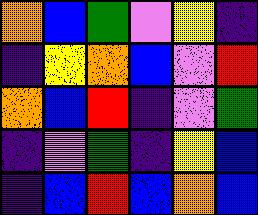[["orange", "blue", "green", "violet", "yellow", "indigo"], ["indigo", "yellow", "orange", "blue", "violet", "red"], ["orange", "blue", "red", "indigo", "violet", "green"], ["indigo", "violet", "green", "indigo", "yellow", "blue"], ["indigo", "blue", "red", "blue", "orange", "blue"]]